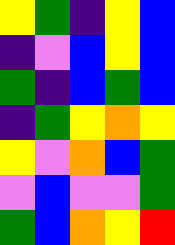[["yellow", "green", "indigo", "yellow", "blue"], ["indigo", "violet", "blue", "yellow", "blue"], ["green", "indigo", "blue", "green", "blue"], ["indigo", "green", "yellow", "orange", "yellow"], ["yellow", "violet", "orange", "blue", "green"], ["violet", "blue", "violet", "violet", "green"], ["green", "blue", "orange", "yellow", "red"]]